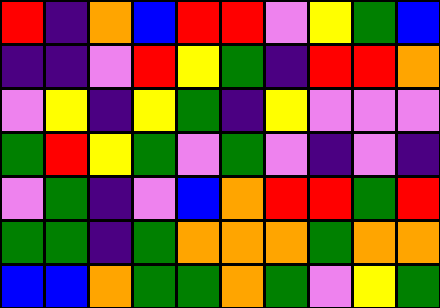[["red", "indigo", "orange", "blue", "red", "red", "violet", "yellow", "green", "blue"], ["indigo", "indigo", "violet", "red", "yellow", "green", "indigo", "red", "red", "orange"], ["violet", "yellow", "indigo", "yellow", "green", "indigo", "yellow", "violet", "violet", "violet"], ["green", "red", "yellow", "green", "violet", "green", "violet", "indigo", "violet", "indigo"], ["violet", "green", "indigo", "violet", "blue", "orange", "red", "red", "green", "red"], ["green", "green", "indigo", "green", "orange", "orange", "orange", "green", "orange", "orange"], ["blue", "blue", "orange", "green", "green", "orange", "green", "violet", "yellow", "green"]]